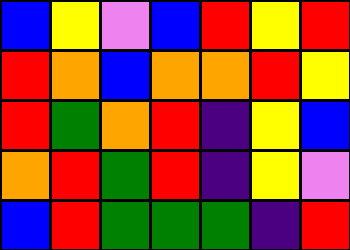[["blue", "yellow", "violet", "blue", "red", "yellow", "red"], ["red", "orange", "blue", "orange", "orange", "red", "yellow"], ["red", "green", "orange", "red", "indigo", "yellow", "blue"], ["orange", "red", "green", "red", "indigo", "yellow", "violet"], ["blue", "red", "green", "green", "green", "indigo", "red"]]